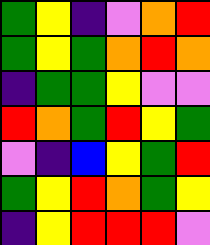[["green", "yellow", "indigo", "violet", "orange", "red"], ["green", "yellow", "green", "orange", "red", "orange"], ["indigo", "green", "green", "yellow", "violet", "violet"], ["red", "orange", "green", "red", "yellow", "green"], ["violet", "indigo", "blue", "yellow", "green", "red"], ["green", "yellow", "red", "orange", "green", "yellow"], ["indigo", "yellow", "red", "red", "red", "violet"]]